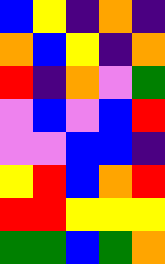[["blue", "yellow", "indigo", "orange", "indigo"], ["orange", "blue", "yellow", "indigo", "orange"], ["red", "indigo", "orange", "violet", "green"], ["violet", "blue", "violet", "blue", "red"], ["violet", "violet", "blue", "blue", "indigo"], ["yellow", "red", "blue", "orange", "red"], ["red", "red", "yellow", "yellow", "yellow"], ["green", "green", "blue", "green", "orange"]]